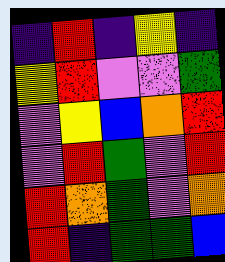[["indigo", "red", "indigo", "yellow", "indigo"], ["yellow", "red", "violet", "violet", "green"], ["violet", "yellow", "blue", "orange", "red"], ["violet", "red", "green", "violet", "red"], ["red", "orange", "green", "violet", "orange"], ["red", "indigo", "green", "green", "blue"]]